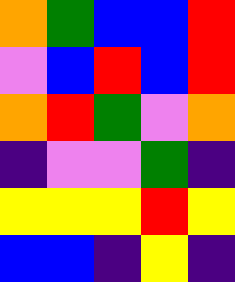[["orange", "green", "blue", "blue", "red"], ["violet", "blue", "red", "blue", "red"], ["orange", "red", "green", "violet", "orange"], ["indigo", "violet", "violet", "green", "indigo"], ["yellow", "yellow", "yellow", "red", "yellow"], ["blue", "blue", "indigo", "yellow", "indigo"]]